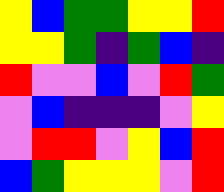[["yellow", "blue", "green", "green", "yellow", "yellow", "red"], ["yellow", "yellow", "green", "indigo", "green", "blue", "indigo"], ["red", "violet", "violet", "blue", "violet", "red", "green"], ["violet", "blue", "indigo", "indigo", "indigo", "violet", "yellow"], ["violet", "red", "red", "violet", "yellow", "blue", "red"], ["blue", "green", "yellow", "yellow", "yellow", "violet", "red"]]